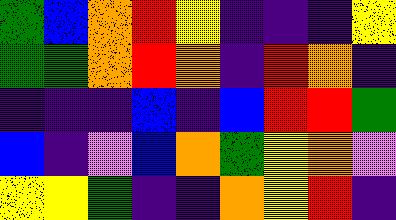[["green", "blue", "orange", "red", "yellow", "indigo", "indigo", "indigo", "yellow"], ["green", "green", "orange", "red", "orange", "indigo", "red", "orange", "indigo"], ["indigo", "indigo", "indigo", "blue", "indigo", "blue", "red", "red", "green"], ["blue", "indigo", "violet", "blue", "orange", "green", "yellow", "orange", "violet"], ["yellow", "yellow", "green", "indigo", "indigo", "orange", "yellow", "red", "indigo"]]